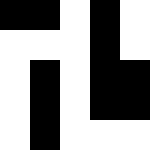[["black", "black", "white", "black", "white"], ["white", "white", "white", "black", "white"], ["white", "black", "white", "black", "black"], ["white", "black", "white", "black", "black"], ["white", "black", "white", "white", "white"]]